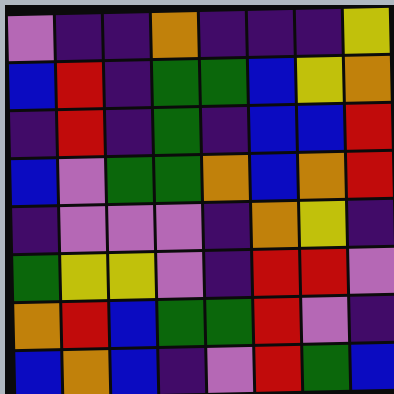[["violet", "indigo", "indigo", "orange", "indigo", "indigo", "indigo", "yellow"], ["blue", "red", "indigo", "green", "green", "blue", "yellow", "orange"], ["indigo", "red", "indigo", "green", "indigo", "blue", "blue", "red"], ["blue", "violet", "green", "green", "orange", "blue", "orange", "red"], ["indigo", "violet", "violet", "violet", "indigo", "orange", "yellow", "indigo"], ["green", "yellow", "yellow", "violet", "indigo", "red", "red", "violet"], ["orange", "red", "blue", "green", "green", "red", "violet", "indigo"], ["blue", "orange", "blue", "indigo", "violet", "red", "green", "blue"]]